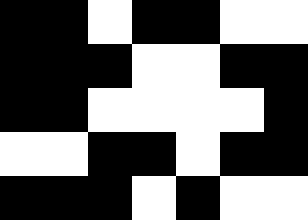[["black", "black", "white", "black", "black", "white", "white"], ["black", "black", "black", "white", "white", "black", "black"], ["black", "black", "white", "white", "white", "white", "black"], ["white", "white", "black", "black", "white", "black", "black"], ["black", "black", "black", "white", "black", "white", "white"]]